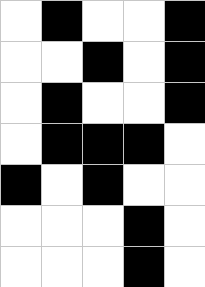[["white", "black", "white", "white", "black"], ["white", "white", "black", "white", "black"], ["white", "black", "white", "white", "black"], ["white", "black", "black", "black", "white"], ["black", "white", "black", "white", "white"], ["white", "white", "white", "black", "white"], ["white", "white", "white", "black", "white"]]